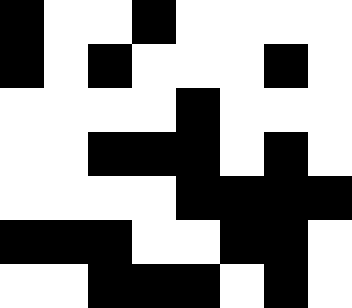[["black", "white", "white", "black", "white", "white", "white", "white"], ["black", "white", "black", "white", "white", "white", "black", "white"], ["white", "white", "white", "white", "black", "white", "white", "white"], ["white", "white", "black", "black", "black", "white", "black", "white"], ["white", "white", "white", "white", "black", "black", "black", "black"], ["black", "black", "black", "white", "white", "black", "black", "white"], ["white", "white", "black", "black", "black", "white", "black", "white"]]